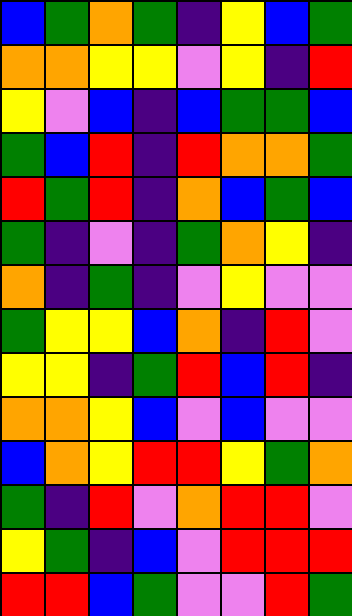[["blue", "green", "orange", "green", "indigo", "yellow", "blue", "green"], ["orange", "orange", "yellow", "yellow", "violet", "yellow", "indigo", "red"], ["yellow", "violet", "blue", "indigo", "blue", "green", "green", "blue"], ["green", "blue", "red", "indigo", "red", "orange", "orange", "green"], ["red", "green", "red", "indigo", "orange", "blue", "green", "blue"], ["green", "indigo", "violet", "indigo", "green", "orange", "yellow", "indigo"], ["orange", "indigo", "green", "indigo", "violet", "yellow", "violet", "violet"], ["green", "yellow", "yellow", "blue", "orange", "indigo", "red", "violet"], ["yellow", "yellow", "indigo", "green", "red", "blue", "red", "indigo"], ["orange", "orange", "yellow", "blue", "violet", "blue", "violet", "violet"], ["blue", "orange", "yellow", "red", "red", "yellow", "green", "orange"], ["green", "indigo", "red", "violet", "orange", "red", "red", "violet"], ["yellow", "green", "indigo", "blue", "violet", "red", "red", "red"], ["red", "red", "blue", "green", "violet", "violet", "red", "green"]]